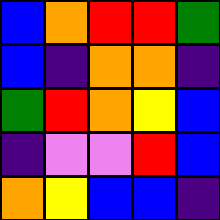[["blue", "orange", "red", "red", "green"], ["blue", "indigo", "orange", "orange", "indigo"], ["green", "red", "orange", "yellow", "blue"], ["indigo", "violet", "violet", "red", "blue"], ["orange", "yellow", "blue", "blue", "indigo"]]